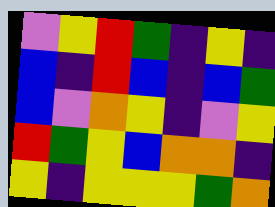[["violet", "yellow", "red", "green", "indigo", "yellow", "indigo"], ["blue", "indigo", "red", "blue", "indigo", "blue", "green"], ["blue", "violet", "orange", "yellow", "indigo", "violet", "yellow"], ["red", "green", "yellow", "blue", "orange", "orange", "indigo"], ["yellow", "indigo", "yellow", "yellow", "yellow", "green", "orange"]]